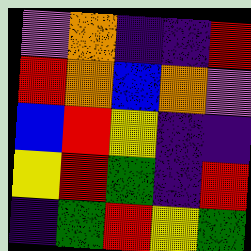[["violet", "orange", "indigo", "indigo", "red"], ["red", "orange", "blue", "orange", "violet"], ["blue", "red", "yellow", "indigo", "indigo"], ["yellow", "red", "green", "indigo", "red"], ["indigo", "green", "red", "yellow", "green"]]